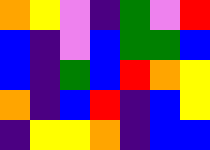[["orange", "yellow", "violet", "indigo", "green", "violet", "red"], ["blue", "indigo", "violet", "blue", "green", "green", "blue"], ["blue", "indigo", "green", "blue", "red", "orange", "yellow"], ["orange", "indigo", "blue", "red", "indigo", "blue", "yellow"], ["indigo", "yellow", "yellow", "orange", "indigo", "blue", "blue"]]